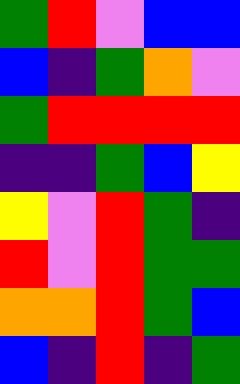[["green", "red", "violet", "blue", "blue"], ["blue", "indigo", "green", "orange", "violet"], ["green", "red", "red", "red", "red"], ["indigo", "indigo", "green", "blue", "yellow"], ["yellow", "violet", "red", "green", "indigo"], ["red", "violet", "red", "green", "green"], ["orange", "orange", "red", "green", "blue"], ["blue", "indigo", "red", "indigo", "green"]]